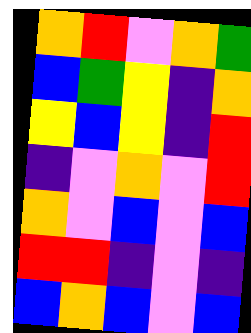[["orange", "red", "violet", "orange", "green"], ["blue", "green", "yellow", "indigo", "orange"], ["yellow", "blue", "yellow", "indigo", "red"], ["indigo", "violet", "orange", "violet", "red"], ["orange", "violet", "blue", "violet", "blue"], ["red", "red", "indigo", "violet", "indigo"], ["blue", "orange", "blue", "violet", "blue"]]